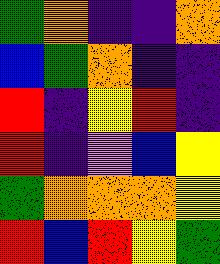[["green", "orange", "indigo", "indigo", "orange"], ["blue", "green", "orange", "indigo", "indigo"], ["red", "indigo", "yellow", "red", "indigo"], ["red", "indigo", "violet", "blue", "yellow"], ["green", "orange", "orange", "orange", "yellow"], ["red", "blue", "red", "yellow", "green"]]